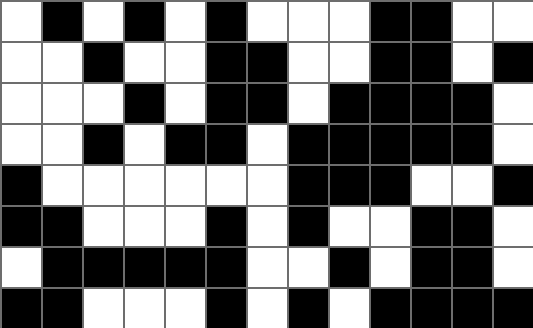[["white", "black", "white", "black", "white", "black", "white", "white", "white", "black", "black", "white", "white"], ["white", "white", "black", "white", "white", "black", "black", "white", "white", "black", "black", "white", "black"], ["white", "white", "white", "black", "white", "black", "black", "white", "black", "black", "black", "black", "white"], ["white", "white", "black", "white", "black", "black", "white", "black", "black", "black", "black", "black", "white"], ["black", "white", "white", "white", "white", "white", "white", "black", "black", "black", "white", "white", "black"], ["black", "black", "white", "white", "white", "black", "white", "black", "white", "white", "black", "black", "white"], ["white", "black", "black", "black", "black", "black", "white", "white", "black", "white", "black", "black", "white"], ["black", "black", "white", "white", "white", "black", "white", "black", "white", "black", "black", "black", "black"]]